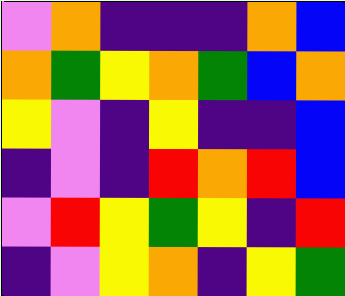[["violet", "orange", "indigo", "indigo", "indigo", "orange", "blue"], ["orange", "green", "yellow", "orange", "green", "blue", "orange"], ["yellow", "violet", "indigo", "yellow", "indigo", "indigo", "blue"], ["indigo", "violet", "indigo", "red", "orange", "red", "blue"], ["violet", "red", "yellow", "green", "yellow", "indigo", "red"], ["indigo", "violet", "yellow", "orange", "indigo", "yellow", "green"]]